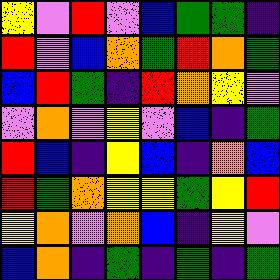[["yellow", "violet", "red", "violet", "blue", "green", "green", "indigo"], ["red", "violet", "blue", "orange", "green", "red", "orange", "green"], ["blue", "red", "green", "indigo", "red", "orange", "yellow", "violet"], ["violet", "orange", "violet", "yellow", "violet", "blue", "indigo", "green"], ["red", "blue", "indigo", "yellow", "blue", "indigo", "orange", "blue"], ["red", "green", "orange", "yellow", "yellow", "green", "yellow", "red"], ["yellow", "orange", "violet", "orange", "blue", "indigo", "yellow", "violet"], ["blue", "orange", "indigo", "green", "indigo", "green", "indigo", "green"]]